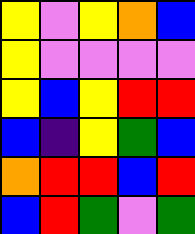[["yellow", "violet", "yellow", "orange", "blue"], ["yellow", "violet", "violet", "violet", "violet"], ["yellow", "blue", "yellow", "red", "red"], ["blue", "indigo", "yellow", "green", "blue"], ["orange", "red", "red", "blue", "red"], ["blue", "red", "green", "violet", "green"]]